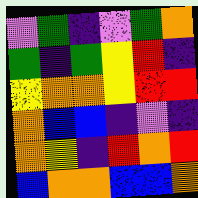[["violet", "green", "indigo", "violet", "green", "orange"], ["green", "indigo", "green", "yellow", "red", "indigo"], ["yellow", "orange", "orange", "yellow", "red", "red"], ["orange", "blue", "blue", "indigo", "violet", "indigo"], ["orange", "yellow", "indigo", "red", "orange", "red"], ["blue", "orange", "orange", "blue", "blue", "orange"]]